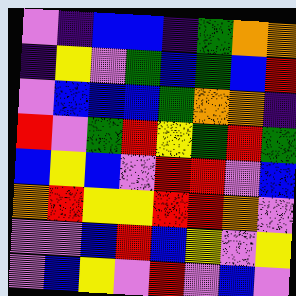[["violet", "indigo", "blue", "blue", "indigo", "green", "orange", "orange"], ["indigo", "yellow", "violet", "green", "blue", "green", "blue", "red"], ["violet", "blue", "blue", "blue", "green", "orange", "orange", "indigo"], ["red", "violet", "green", "red", "yellow", "green", "red", "green"], ["blue", "yellow", "blue", "violet", "red", "red", "violet", "blue"], ["orange", "red", "yellow", "yellow", "red", "red", "orange", "violet"], ["violet", "violet", "blue", "red", "blue", "yellow", "violet", "yellow"], ["violet", "blue", "yellow", "violet", "red", "violet", "blue", "violet"]]